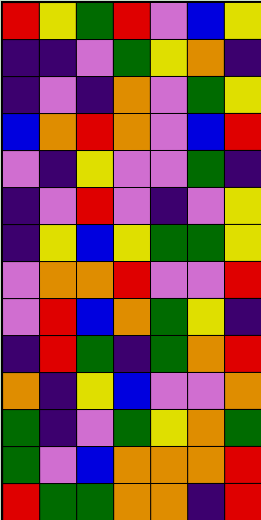[["red", "yellow", "green", "red", "violet", "blue", "yellow"], ["indigo", "indigo", "violet", "green", "yellow", "orange", "indigo"], ["indigo", "violet", "indigo", "orange", "violet", "green", "yellow"], ["blue", "orange", "red", "orange", "violet", "blue", "red"], ["violet", "indigo", "yellow", "violet", "violet", "green", "indigo"], ["indigo", "violet", "red", "violet", "indigo", "violet", "yellow"], ["indigo", "yellow", "blue", "yellow", "green", "green", "yellow"], ["violet", "orange", "orange", "red", "violet", "violet", "red"], ["violet", "red", "blue", "orange", "green", "yellow", "indigo"], ["indigo", "red", "green", "indigo", "green", "orange", "red"], ["orange", "indigo", "yellow", "blue", "violet", "violet", "orange"], ["green", "indigo", "violet", "green", "yellow", "orange", "green"], ["green", "violet", "blue", "orange", "orange", "orange", "red"], ["red", "green", "green", "orange", "orange", "indigo", "red"]]